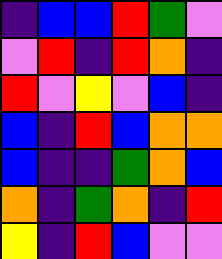[["indigo", "blue", "blue", "red", "green", "violet"], ["violet", "red", "indigo", "red", "orange", "indigo"], ["red", "violet", "yellow", "violet", "blue", "indigo"], ["blue", "indigo", "red", "blue", "orange", "orange"], ["blue", "indigo", "indigo", "green", "orange", "blue"], ["orange", "indigo", "green", "orange", "indigo", "red"], ["yellow", "indigo", "red", "blue", "violet", "violet"]]